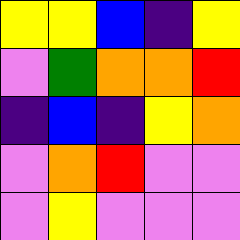[["yellow", "yellow", "blue", "indigo", "yellow"], ["violet", "green", "orange", "orange", "red"], ["indigo", "blue", "indigo", "yellow", "orange"], ["violet", "orange", "red", "violet", "violet"], ["violet", "yellow", "violet", "violet", "violet"]]